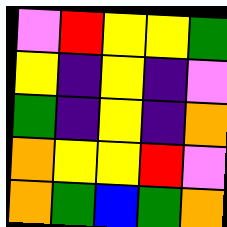[["violet", "red", "yellow", "yellow", "green"], ["yellow", "indigo", "yellow", "indigo", "violet"], ["green", "indigo", "yellow", "indigo", "orange"], ["orange", "yellow", "yellow", "red", "violet"], ["orange", "green", "blue", "green", "orange"]]